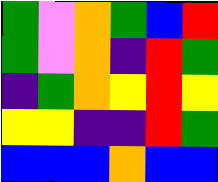[["green", "violet", "orange", "green", "blue", "red"], ["green", "violet", "orange", "indigo", "red", "green"], ["indigo", "green", "orange", "yellow", "red", "yellow"], ["yellow", "yellow", "indigo", "indigo", "red", "green"], ["blue", "blue", "blue", "orange", "blue", "blue"]]